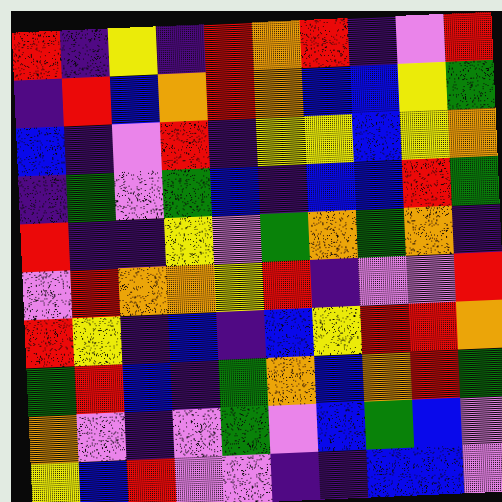[["red", "indigo", "yellow", "indigo", "red", "orange", "red", "indigo", "violet", "red"], ["indigo", "red", "blue", "orange", "red", "orange", "blue", "blue", "yellow", "green"], ["blue", "indigo", "violet", "red", "indigo", "yellow", "yellow", "blue", "yellow", "orange"], ["indigo", "green", "violet", "green", "blue", "indigo", "blue", "blue", "red", "green"], ["red", "indigo", "indigo", "yellow", "violet", "green", "orange", "green", "orange", "indigo"], ["violet", "red", "orange", "orange", "yellow", "red", "indigo", "violet", "violet", "red"], ["red", "yellow", "indigo", "blue", "indigo", "blue", "yellow", "red", "red", "orange"], ["green", "red", "blue", "indigo", "green", "orange", "blue", "orange", "red", "green"], ["orange", "violet", "indigo", "violet", "green", "violet", "blue", "green", "blue", "violet"], ["yellow", "blue", "red", "violet", "violet", "indigo", "indigo", "blue", "blue", "violet"]]